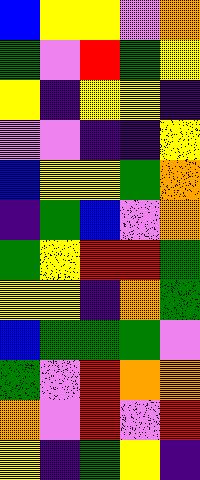[["blue", "yellow", "yellow", "violet", "orange"], ["green", "violet", "red", "green", "yellow"], ["yellow", "indigo", "yellow", "yellow", "indigo"], ["violet", "violet", "indigo", "indigo", "yellow"], ["blue", "yellow", "yellow", "green", "orange"], ["indigo", "green", "blue", "violet", "orange"], ["green", "yellow", "red", "red", "green"], ["yellow", "yellow", "indigo", "orange", "green"], ["blue", "green", "green", "green", "violet"], ["green", "violet", "red", "orange", "orange"], ["orange", "violet", "red", "violet", "red"], ["yellow", "indigo", "green", "yellow", "indigo"]]